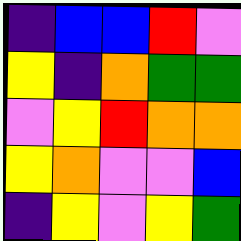[["indigo", "blue", "blue", "red", "violet"], ["yellow", "indigo", "orange", "green", "green"], ["violet", "yellow", "red", "orange", "orange"], ["yellow", "orange", "violet", "violet", "blue"], ["indigo", "yellow", "violet", "yellow", "green"]]